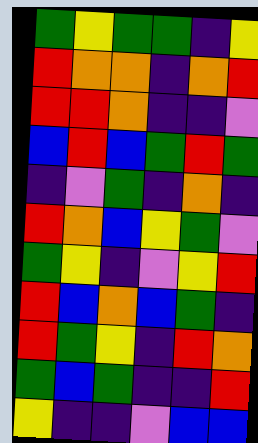[["green", "yellow", "green", "green", "indigo", "yellow"], ["red", "orange", "orange", "indigo", "orange", "red"], ["red", "red", "orange", "indigo", "indigo", "violet"], ["blue", "red", "blue", "green", "red", "green"], ["indigo", "violet", "green", "indigo", "orange", "indigo"], ["red", "orange", "blue", "yellow", "green", "violet"], ["green", "yellow", "indigo", "violet", "yellow", "red"], ["red", "blue", "orange", "blue", "green", "indigo"], ["red", "green", "yellow", "indigo", "red", "orange"], ["green", "blue", "green", "indigo", "indigo", "red"], ["yellow", "indigo", "indigo", "violet", "blue", "blue"]]